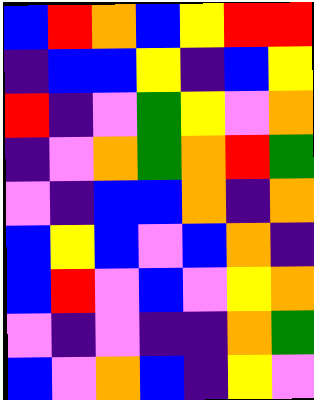[["blue", "red", "orange", "blue", "yellow", "red", "red"], ["indigo", "blue", "blue", "yellow", "indigo", "blue", "yellow"], ["red", "indigo", "violet", "green", "yellow", "violet", "orange"], ["indigo", "violet", "orange", "green", "orange", "red", "green"], ["violet", "indigo", "blue", "blue", "orange", "indigo", "orange"], ["blue", "yellow", "blue", "violet", "blue", "orange", "indigo"], ["blue", "red", "violet", "blue", "violet", "yellow", "orange"], ["violet", "indigo", "violet", "indigo", "indigo", "orange", "green"], ["blue", "violet", "orange", "blue", "indigo", "yellow", "violet"]]